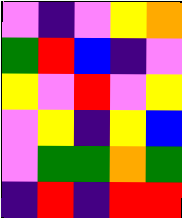[["violet", "indigo", "violet", "yellow", "orange"], ["green", "red", "blue", "indigo", "violet"], ["yellow", "violet", "red", "violet", "yellow"], ["violet", "yellow", "indigo", "yellow", "blue"], ["violet", "green", "green", "orange", "green"], ["indigo", "red", "indigo", "red", "red"]]